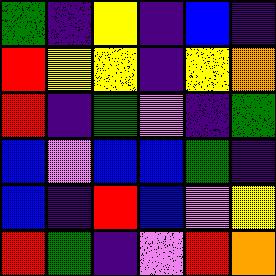[["green", "indigo", "yellow", "indigo", "blue", "indigo"], ["red", "yellow", "yellow", "indigo", "yellow", "orange"], ["red", "indigo", "green", "violet", "indigo", "green"], ["blue", "violet", "blue", "blue", "green", "indigo"], ["blue", "indigo", "red", "blue", "violet", "yellow"], ["red", "green", "indigo", "violet", "red", "orange"]]